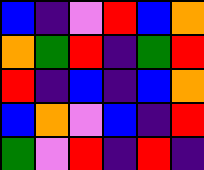[["blue", "indigo", "violet", "red", "blue", "orange"], ["orange", "green", "red", "indigo", "green", "red"], ["red", "indigo", "blue", "indigo", "blue", "orange"], ["blue", "orange", "violet", "blue", "indigo", "red"], ["green", "violet", "red", "indigo", "red", "indigo"]]